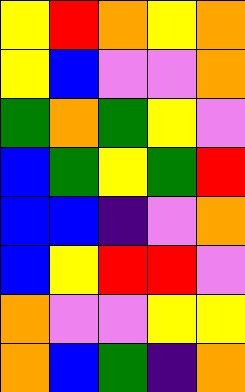[["yellow", "red", "orange", "yellow", "orange"], ["yellow", "blue", "violet", "violet", "orange"], ["green", "orange", "green", "yellow", "violet"], ["blue", "green", "yellow", "green", "red"], ["blue", "blue", "indigo", "violet", "orange"], ["blue", "yellow", "red", "red", "violet"], ["orange", "violet", "violet", "yellow", "yellow"], ["orange", "blue", "green", "indigo", "orange"]]